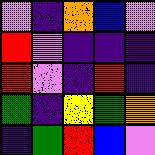[["violet", "indigo", "orange", "blue", "violet"], ["red", "violet", "indigo", "indigo", "indigo"], ["red", "violet", "indigo", "red", "indigo"], ["green", "indigo", "yellow", "green", "orange"], ["indigo", "green", "red", "blue", "violet"]]